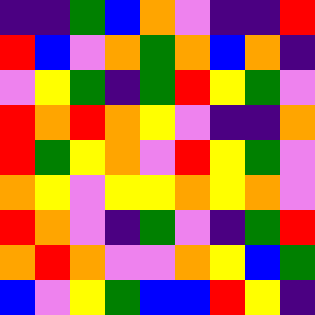[["indigo", "indigo", "green", "blue", "orange", "violet", "indigo", "indigo", "red"], ["red", "blue", "violet", "orange", "green", "orange", "blue", "orange", "indigo"], ["violet", "yellow", "green", "indigo", "green", "red", "yellow", "green", "violet"], ["red", "orange", "red", "orange", "yellow", "violet", "indigo", "indigo", "orange"], ["red", "green", "yellow", "orange", "violet", "red", "yellow", "green", "violet"], ["orange", "yellow", "violet", "yellow", "yellow", "orange", "yellow", "orange", "violet"], ["red", "orange", "violet", "indigo", "green", "violet", "indigo", "green", "red"], ["orange", "red", "orange", "violet", "violet", "orange", "yellow", "blue", "green"], ["blue", "violet", "yellow", "green", "blue", "blue", "red", "yellow", "indigo"]]